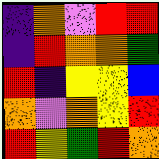[["indigo", "orange", "violet", "red", "red"], ["indigo", "red", "orange", "orange", "green"], ["red", "indigo", "yellow", "yellow", "blue"], ["orange", "violet", "orange", "yellow", "red"], ["red", "yellow", "green", "red", "orange"]]